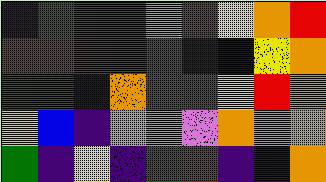[["indigo", "green", "green", "green", "orange", "red", "yellow", "orange", "red"], ["red", "red", "red", "green", "green", "indigo", "blue", "yellow", "orange"], ["green", "green", "blue", "orange", "red", "green", "yellow", "red", "orange"], ["yellow", "blue", "indigo", "violet", "orange", "violet", "orange", "violet", "orange"], ["green", "indigo", "yellow", "indigo", "green", "red", "indigo", "indigo", "orange"]]